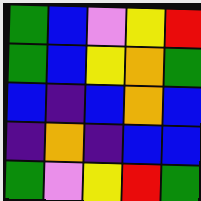[["green", "blue", "violet", "yellow", "red"], ["green", "blue", "yellow", "orange", "green"], ["blue", "indigo", "blue", "orange", "blue"], ["indigo", "orange", "indigo", "blue", "blue"], ["green", "violet", "yellow", "red", "green"]]